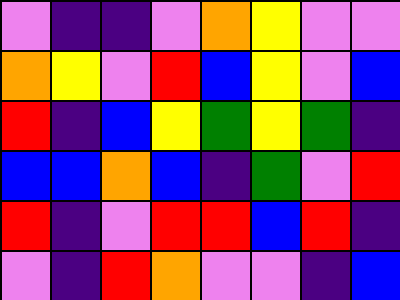[["violet", "indigo", "indigo", "violet", "orange", "yellow", "violet", "violet"], ["orange", "yellow", "violet", "red", "blue", "yellow", "violet", "blue"], ["red", "indigo", "blue", "yellow", "green", "yellow", "green", "indigo"], ["blue", "blue", "orange", "blue", "indigo", "green", "violet", "red"], ["red", "indigo", "violet", "red", "red", "blue", "red", "indigo"], ["violet", "indigo", "red", "orange", "violet", "violet", "indigo", "blue"]]